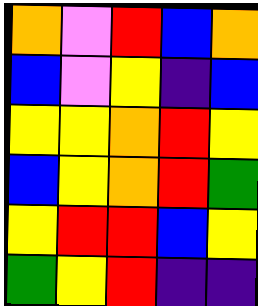[["orange", "violet", "red", "blue", "orange"], ["blue", "violet", "yellow", "indigo", "blue"], ["yellow", "yellow", "orange", "red", "yellow"], ["blue", "yellow", "orange", "red", "green"], ["yellow", "red", "red", "blue", "yellow"], ["green", "yellow", "red", "indigo", "indigo"]]